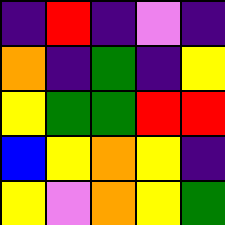[["indigo", "red", "indigo", "violet", "indigo"], ["orange", "indigo", "green", "indigo", "yellow"], ["yellow", "green", "green", "red", "red"], ["blue", "yellow", "orange", "yellow", "indigo"], ["yellow", "violet", "orange", "yellow", "green"]]